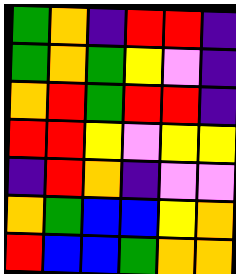[["green", "orange", "indigo", "red", "red", "indigo"], ["green", "orange", "green", "yellow", "violet", "indigo"], ["orange", "red", "green", "red", "red", "indigo"], ["red", "red", "yellow", "violet", "yellow", "yellow"], ["indigo", "red", "orange", "indigo", "violet", "violet"], ["orange", "green", "blue", "blue", "yellow", "orange"], ["red", "blue", "blue", "green", "orange", "orange"]]